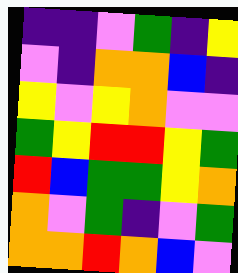[["indigo", "indigo", "violet", "green", "indigo", "yellow"], ["violet", "indigo", "orange", "orange", "blue", "indigo"], ["yellow", "violet", "yellow", "orange", "violet", "violet"], ["green", "yellow", "red", "red", "yellow", "green"], ["red", "blue", "green", "green", "yellow", "orange"], ["orange", "violet", "green", "indigo", "violet", "green"], ["orange", "orange", "red", "orange", "blue", "violet"]]